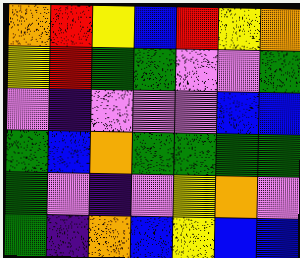[["orange", "red", "yellow", "blue", "red", "yellow", "orange"], ["yellow", "red", "green", "green", "violet", "violet", "green"], ["violet", "indigo", "violet", "violet", "violet", "blue", "blue"], ["green", "blue", "orange", "green", "green", "green", "green"], ["green", "violet", "indigo", "violet", "yellow", "orange", "violet"], ["green", "indigo", "orange", "blue", "yellow", "blue", "blue"]]